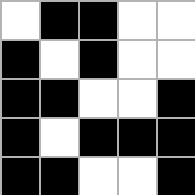[["white", "black", "black", "white", "white"], ["black", "white", "black", "white", "white"], ["black", "black", "white", "white", "black"], ["black", "white", "black", "black", "black"], ["black", "black", "white", "white", "black"]]